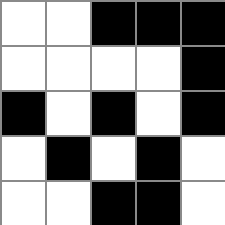[["white", "white", "black", "black", "black"], ["white", "white", "white", "white", "black"], ["black", "white", "black", "white", "black"], ["white", "black", "white", "black", "white"], ["white", "white", "black", "black", "white"]]